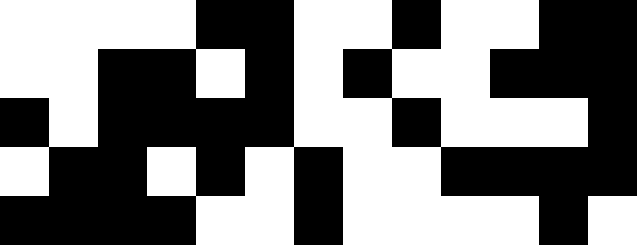[["white", "white", "white", "white", "black", "black", "white", "white", "black", "white", "white", "black", "black"], ["white", "white", "black", "black", "white", "black", "white", "black", "white", "white", "black", "black", "black"], ["black", "white", "black", "black", "black", "black", "white", "white", "black", "white", "white", "white", "black"], ["white", "black", "black", "white", "black", "white", "black", "white", "white", "black", "black", "black", "black"], ["black", "black", "black", "black", "white", "white", "black", "white", "white", "white", "white", "black", "white"]]